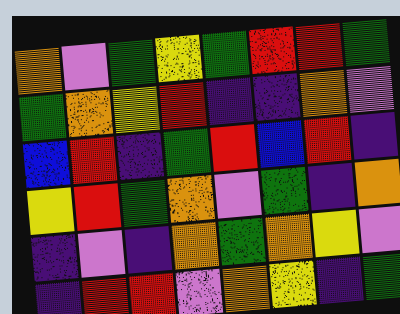[["orange", "violet", "green", "yellow", "green", "red", "red", "green"], ["green", "orange", "yellow", "red", "indigo", "indigo", "orange", "violet"], ["blue", "red", "indigo", "green", "red", "blue", "red", "indigo"], ["yellow", "red", "green", "orange", "violet", "green", "indigo", "orange"], ["indigo", "violet", "indigo", "orange", "green", "orange", "yellow", "violet"], ["indigo", "red", "red", "violet", "orange", "yellow", "indigo", "green"]]